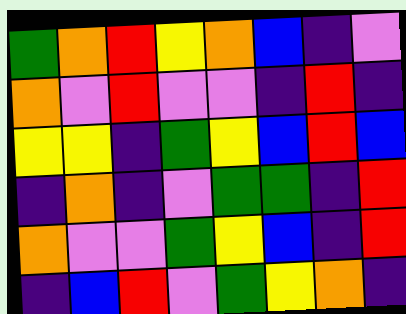[["green", "orange", "red", "yellow", "orange", "blue", "indigo", "violet"], ["orange", "violet", "red", "violet", "violet", "indigo", "red", "indigo"], ["yellow", "yellow", "indigo", "green", "yellow", "blue", "red", "blue"], ["indigo", "orange", "indigo", "violet", "green", "green", "indigo", "red"], ["orange", "violet", "violet", "green", "yellow", "blue", "indigo", "red"], ["indigo", "blue", "red", "violet", "green", "yellow", "orange", "indigo"]]